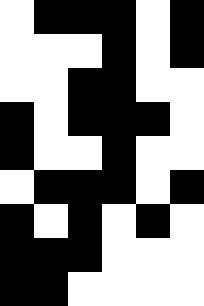[["white", "black", "black", "black", "white", "black"], ["white", "white", "white", "black", "white", "black"], ["white", "white", "black", "black", "white", "white"], ["black", "white", "black", "black", "black", "white"], ["black", "white", "white", "black", "white", "white"], ["white", "black", "black", "black", "white", "black"], ["black", "white", "black", "white", "black", "white"], ["black", "black", "black", "white", "white", "white"], ["black", "black", "white", "white", "white", "white"]]